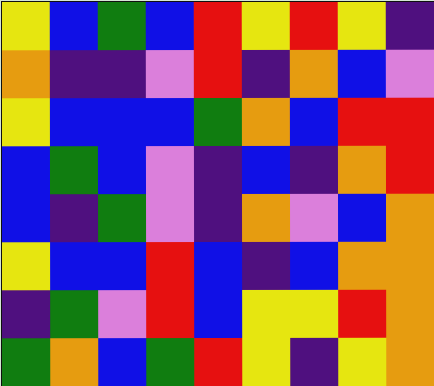[["yellow", "blue", "green", "blue", "red", "yellow", "red", "yellow", "indigo"], ["orange", "indigo", "indigo", "violet", "red", "indigo", "orange", "blue", "violet"], ["yellow", "blue", "blue", "blue", "green", "orange", "blue", "red", "red"], ["blue", "green", "blue", "violet", "indigo", "blue", "indigo", "orange", "red"], ["blue", "indigo", "green", "violet", "indigo", "orange", "violet", "blue", "orange"], ["yellow", "blue", "blue", "red", "blue", "indigo", "blue", "orange", "orange"], ["indigo", "green", "violet", "red", "blue", "yellow", "yellow", "red", "orange"], ["green", "orange", "blue", "green", "red", "yellow", "indigo", "yellow", "orange"]]